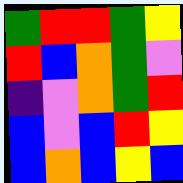[["green", "red", "red", "green", "yellow"], ["red", "blue", "orange", "green", "violet"], ["indigo", "violet", "orange", "green", "red"], ["blue", "violet", "blue", "red", "yellow"], ["blue", "orange", "blue", "yellow", "blue"]]